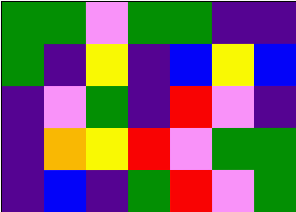[["green", "green", "violet", "green", "green", "indigo", "indigo"], ["green", "indigo", "yellow", "indigo", "blue", "yellow", "blue"], ["indigo", "violet", "green", "indigo", "red", "violet", "indigo"], ["indigo", "orange", "yellow", "red", "violet", "green", "green"], ["indigo", "blue", "indigo", "green", "red", "violet", "green"]]